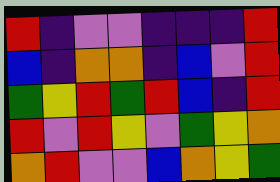[["red", "indigo", "violet", "violet", "indigo", "indigo", "indigo", "red"], ["blue", "indigo", "orange", "orange", "indigo", "blue", "violet", "red"], ["green", "yellow", "red", "green", "red", "blue", "indigo", "red"], ["red", "violet", "red", "yellow", "violet", "green", "yellow", "orange"], ["orange", "red", "violet", "violet", "blue", "orange", "yellow", "green"]]